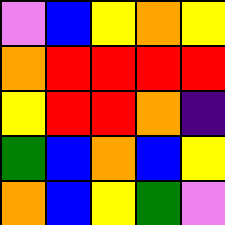[["violet", "blue", "yellow", "orange", "yellow"], ["orange", "red", "red", "red", "red"], ["yellow", "red", "red", "orange", "indigo"], ["green", "blue", "orange", "blue", "yellow"], ["orange", "blue", "yellow", "green", "violet"]]